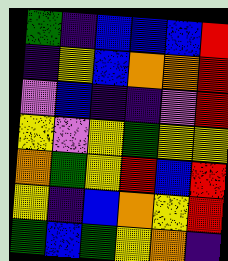[["green", "indigo", "blue", "blue", "blue", "red"], ["indigo", "yellow", "blue", "orange", "orange", "red"], ["violet", "blue", "indigo", "indigo", "violet", "red"], ["yellow", "violet", "yellow", "green", "yellow", "yellow"], ["orange", "green", "yellow", "red", "blue", "red"], ["yellow", "indigo", "blue", "orange", "yellow", "red"], ["green", "blue", "green", "yellow", "orange", "indigo"]]